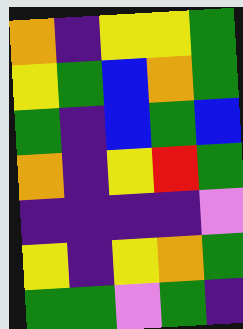[["orange", "indigo", "yellow", "yellow", "green"], ["yellow", "green", "blue", "orange", "green"], ["green", "indigo", "blue", "green", "blue"], ["orange", "indigo", "yellow", "red", "green"], ["indigo", "indigo", "indigo", "indigo", "violet"], ["yellow", "indigo", "yellow", "orange", "green"], ["green", "green", "violet", "green", "indigo"]]